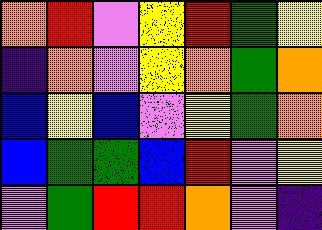[["orange", "red", "violet", "yellow", "red", "green", "yellow"], ["indigo", "orange", "violet", "yellow", "orange", "green", "orange"], ["blue", "yellow", "blue", "violet", "yellow", "green", "orange"], ["blue", "green", "green", "blue", "red", "violet", "yellow"], ["violet", "green", "red", "red", "orange", "violet", "indigo"]]